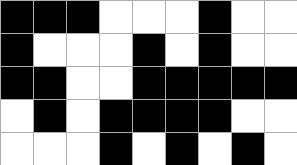[["black", "black", "black", "white", "white", "white", "black", "white", "white"], ["black", "white", "white", "white", "black", "white", "black", "white", "white"], ["black", "black", "white", "white", "black", "black", "black", "black", "black"], ["white", "black", "white", "black", "black", "black", "black", "white", "white"], ["white", "white", "white", "black", "white", "black", "white", "black", "white"]]